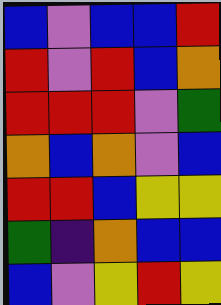[["blue", "violet", "blue", "blue", "red"], ["red", "violet", "red", "blue", "orange"], ["red", "red", "red", "violet", "green"], ["orange", "blue", "orange", "violet", "blue"], ["red", "red", "blue", "yellow", "yellow"], ["green", "indigo", "orange", "blue", "blue"], ["blue", "violet", "yellow", "red", "yellow"]]